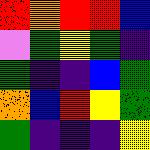[["red", "orange", "red", "red", "blue"], ["violet", "green", "yellow", "green", "indigo"], ["green", "indigo", "indigo", "blue", "green"], ["orange", "blue", "red", "yellow", "green"], ["green", "indigo", "indigo", "indigo", "yellow"]]